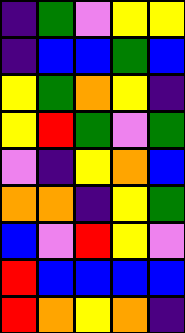[["indigo", "green", "violet", "yellow", "yellow"], ["indigo", "blue", "blue", "green", "blue"], ["yellow", "green", "orange", "yellow", "indigo"], ["yellow", "red", "green", "violet", "green"], ["violet", "indigo", "yellow", "orange", "blue"], ["orange", "orange", "indigo", "yellow", "green"], ["blue", "violet", "red", "yellow", "violet"], ["red", "blue", "blue", "blue", "blue"], ["red", "orange", "yellow", "orange", "indigo"]]